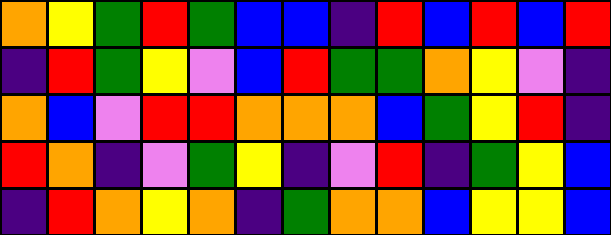[["orange", "yellow", "green", "red", "green", "blue", "blue", "indigo", "red", "blue", "red", "blue", "red"], ["indigo", "red", "green", "yellow", "violet", "blue", "red", "green", "green", "orange", "yellow", "violet", "indigo"], ["orange", "blue", "violet", "red", "red", "orange", "orange", "orange", "blue", "green", "yellow", "red", "indigo"], ["red", "orange", "indigo", "violet", "green", "yellow", "indigo", "violet", "red", "indigo", "green", "yellow", "blue"], ["indigo", "red", "orange", "yellow", "orange", "indigo", "green", "orange", "orange", "blue", "yellow", "yellow", "blue"]]